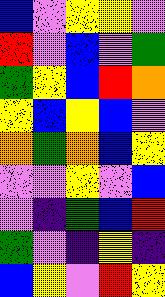[["blue", "violet", "yellow", "yellow", "violet"], ["red", "violet", "blue", "violet", "green"], ["green", "yellow", "blue", "red", "orange"], ["yellow", "blue", "yellow", "blue", "violet"], ["orange", "green", "orange", "blue", "yellow"], ["violet", "violet", "yellow", "violet", "blue"], ["violet", "indigo", "green", "blue", "red"], ["green", "violet", "indigo", "yellow", "indigo"], ["blue", "yellow", "violet", "red", "yellow"]]